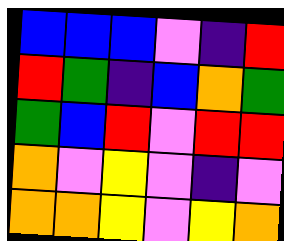[["blue", "blue", "blue", "violet", "indigo", "red"], ["red", "green", "indigo", "blue", "orange", "green"], ["green", "blue", "red", "violet", "red", "red"], ["orange", "violet", "yellow", "violet", "indigo", "violet"], ["orange", "orange", "yellow", "violet", "yellow", "orange"]]